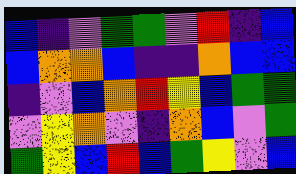[["blue", "indigo", "violet", "green", "green", "violet", "red", "indigo", "blue"], ["blue", "orange", "orange", "blue", "indigo", "indigo", "orange", "blue", "blue"], ["indigo", "violet", "blue", "orange", "red", "yellow", "blue", "green", "green"], ["violet", "yellow", "orange", "violet", "indigo", "orange", "blue", "violet", "green"], ["green", "yellow", "blue", "red", "blue", "green", "yellow", "violet", "blue"]]